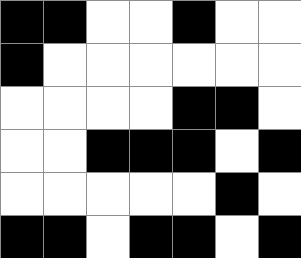[["black", "black", "white", "white", "black", "white", "white"], ["black", "white", "white", "white", "white", "white", "white"], ["white", "white", "white", "white", "black", "black", "white"], ["white", "white", "black", "black", "black", "white", "black"], ["white", "white", "white", "white", "white", "black", "white"], ["black", "black", "white", "black", "black", "white", "black"]]